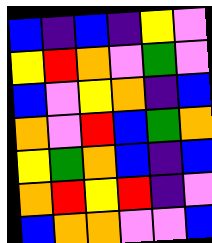[["blue", "indigo", "blue", "indigo", "yellow", "violet"], ["yellow", "red", "orange", "violet", "green", "violet"], ["blue", "violet", "yellow", "orange", "indigo", "blue"], ["orange", "violet", "red", "blue", "green", "orange"], ["yellow", "green", "orange", "blue", "indigo", "blue"], ["orange", "red", "yellow", "red", "indigo", "violet"], ["blue", "orange", "orange", "violet", "violet", "blue"]]